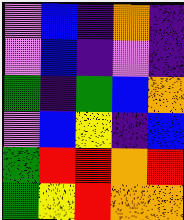[["violet", "blue", "indigo", "orange", "indigo"], ["violet", "blue", "indigo", "violet", "indigo"], ["green", "indigo", "green", "blue", "orange"], ["violet", "blue", "yellow", "indigo", "blue"], ["green", "red", "red", "orange", "red"], ["green", "yellow", "red", "orange", "orange"]]